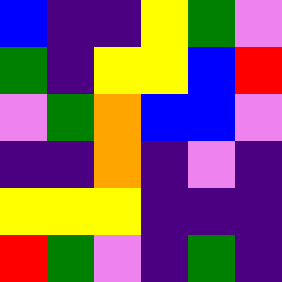[["blue", "indigo", "indigo", "yellow", "green", "violet"], ["green", "indigo", "yellow", "yellow", "blue", "red"], ["violet", "green", "orange", "blue", "blue", "violet"], ["indigo", "indigo", "orange", "indigo", "violet", "indigo"], ["yellow", "yellow", "yellow", "indigo", "indigo", "indigo"], ["red", "green", "violet", "indigo", "green", "indigo"]]